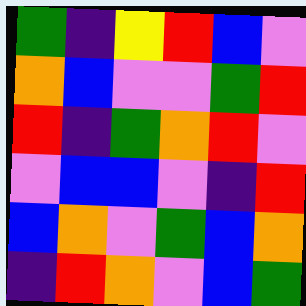[["green", "indigo", "yellow", "red", "blue", "violet"], ["orange", "blue", "violet", "violet", "green", "red"], ["red", "indigo", "green", "orange", "red", "violet"], ["violet", "blue", "blue", "violet", "indigo", "red"], ["blue", "orange", "violet", "green", "blue", "orange"], ["indigo", "red", "orange", "violet", "blue", "green"]]